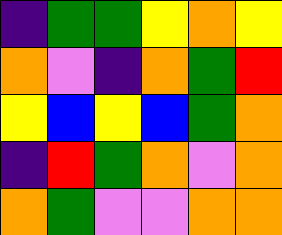[["indigo", "green", "green", "yellow", "orange", "yellow"], ["orange", "violet", "indigo", "orange", "green", "red"], ["yellow", "blue", "yellow", "blue", "green", "orange"], ["indigo", "red", "green", "orange", "violet", "orange"], ["orange", "green", "violet", "violet", "orange", "orange"]]